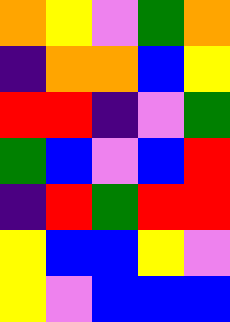[["orange", "yellow", "violet", "green", "orange"], ["indigo", "orange", "orange", "blue", "yellow"], ["red", "red", "indigo", "violet", "green"], ["green", "blue", "violet", "blue", "red"], ["indigo", "red", "green", "red", "red"], ["yellow", "blue", "blue", "yellow", "violet"], ["yellow", "violet", "blue", "blue", "blue"]]